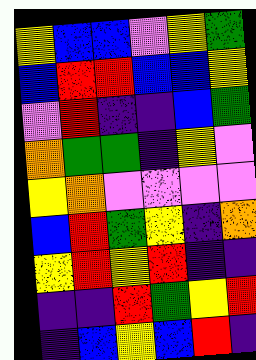[["yellow", "blue", "blue", "violet", "yellow", "green"], ["blue", "red", "red", "blue", "blue", "yellow"], ["violet", "red", "indigo", "indigo", "blue", "green"], ["orange", "green", "green", "indigo", "yellow", "violet"], ["yellow", "orange", "violet", "violet", "violet", "violet"], ["blue", "red", "green", "yellow", "indigo", "orange"], ["yellow", "red", "yellow", "red", "indigo", "indigo"], ["indigo", "indigo", "red", "green", "yellow", "red"], ["indigo", "blue", "yellow", "blue", "red", "indigo"]]